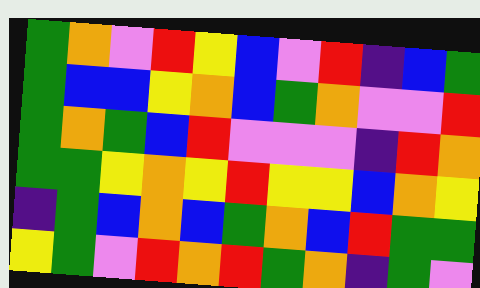[["green", "orange", "violet", "red", "yellow", "blue", "violet", "red", "indigo", "blue", "green"], ["green", "blue", "blue", "yellow", "orange", "blue", "green", "orange", "violet", "violet", "red"], ["green", "orange", "green", "blue", "red", "violet", "violet", "violet", "indigo", "red", "orange"], ["green", "green", "yellow", "orange", "yellow", "red", "yellow", "yellow", "blue", "orange", "yellow"], ["indigo", "green", "blue", "orange", "blue", "green", "orange", "blue", "red", "green", "green"], ["yellow", "green", "violet", "red", "orange", "red", "green", "orange", "indigo", "green", "violet"]]